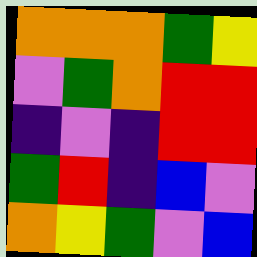[["orange", "orange", "orange", "green", "yellow"], ["violet", "green", "orange", "red", "red"], ["indigo", "violet", "indigo", "red", "red"], ["green", "red", "indigo", "blue", "violet"], ["orange", "yellow", "green", "violet", "blue"]]